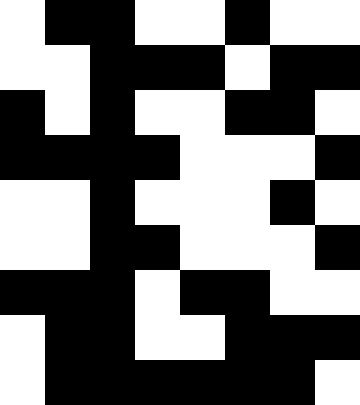[["white", "black", "black", "white", "white", "black", "white", "white"], ["white", "white", "black", "black", "black", "white", "black", "black"], ["black", "white", "black", "white", "white", "black", "black", "white"], ["black", "black", "black", "black", "white", "white", "white", "black"], ["white", "white", "black", "white", "white", "white", "black", "white"], ["white", "white", "black", "black", "white", "white", "white", "black"], ["black", "black", "black", "white", "black", "black", "white", "white"], ["white", "black", "black", "white", "white", "black", "black", "black"], ["white", "black", "black", "black", "black", "black", "black", "white"]]